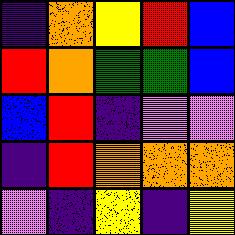[["indigo", "orange", "yellow", "red", "blue"], ["red", "orange", "green", "green", "blue"], ["blue", "red", "indigo", "violet", "violet"], ["indigo", "red", "orange", "orange", "orange"], ["violet", "indigo", "yellow", "indigo", "yellow"]]